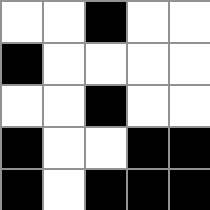[["white", "white", "black", "white", "white"], ["black", "white", "white", "white", "white"], ["white", "white", "black", "white", "white"], ["black", "white", "white", "black", "black"], ["black", "white", "black", "black", "black"]]